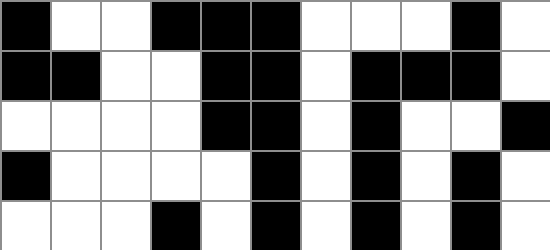[["black", "white", "white", "black", "black", "black", "white", "white", "white", "black", "white"], ["black", "black", "white", "white", "black", "black", "white", "black", "black", "black", "white"], ["white", "white", "white", "white", "black", "black", "white", "black", "white", "white", "black"], ["black", "white", "white", "white", "white", "black", "white", "black", "white", "black", "white"], ["white", "white", "white", "black", "white", "black", "white", "black", "white", "black", "white"]]